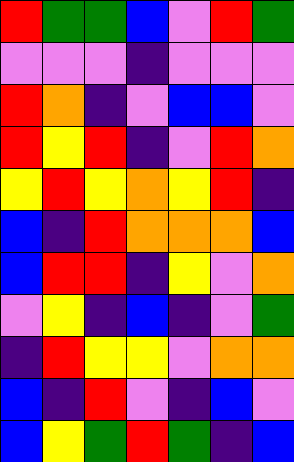[["red", "green", "green", "blue", "violet", "red", "green"], ["violet", "violet", "violet", "indigo", "violet", "violet", "violet"], ["red", "orange", "indigo", "violet", "blue", "blue", "violet"], ["red", "yellow", "red", "indigo", "violet", "red", "orange"], ["yellow", "red", "yellow", "orange", "yellow", "red", "indigo"], ["blue", "indigo", "red", "orange", "orange", "orange", "blue"], ["blue", "red", "red", "indigo", "yellow", "violet", "orange"], ["violet", "yellow", "indigo", "blue", "indigo", "violet", "green"], ["indigo", "red", "yellow", "yellow", "violet", "orange", "orange"], ["blue", "indigo", "red", "violet", "indigo", "blue", "violet"], ["blue", "yellow", "green", "red", "green", "indigo", "blue"]]